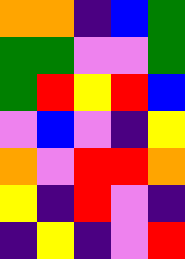[["orange", "orange", "indigo", "blue", "green"], ["green", "green", "violet", "violet", "green"], ["green", "red", "yellow", "red", "blue"], ["violet", "blue", "violet", "indigo", "yellow"], ["orange", "violet", "red", "red", "orange"], ["yellow", "indigo", "red", "violet", "indigo"], ["indigo", "yellow", "indigo", "violet", "red"]]